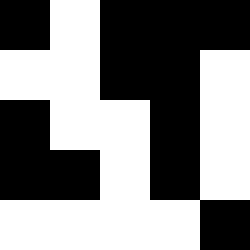[["black", "white", "black", "black", "black"], ["white", "white", "black", "black", "white"], ["black", "white", "white", "black", "white"], ["black", "black", "white", "black", "white"], ["white", "white", "white", "white", "black"]]